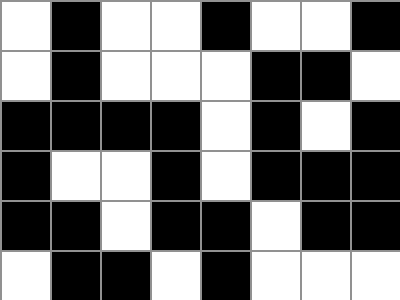[["white", "black", "white", "white", "black", "white", "white", "black"], ["white", "black", "white", "white", "white", "black", "black", "white"], ["black", "black", "black", "black", "white", "black", "white", "black"], ["black", "white", "white", "black", "white", "black", "black", "black"], ["black", "black", "white", "black", "black", "white", "black", "black"], ["white", "black", "black", "white", "black", "white", "white", "white"]]